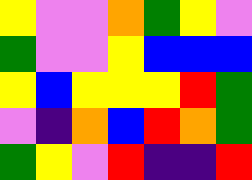[["yellow", "violet", "violet", "orange", "green", "yellow", "violet"], ["green", "violet", "violet", "yellow", "blue", "blue", "blue"], ["yellow", "blue", "yellow", "yellow", "yellow", "red", "green"], ["violet", "indigo", "orange", "blue", "red", "orange", "green"], ["green", "yellow", "violet", "red", "indigo", "indigo", "red"]]